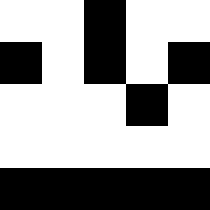[["white", "white", "black", "white", "white"], ["black", "white", "black", "white", "black"], ["white", "white", "white", "black", "white"], ["white", "white", "white", "white", "white"], ["black", "black", "black", "black", "black"]]